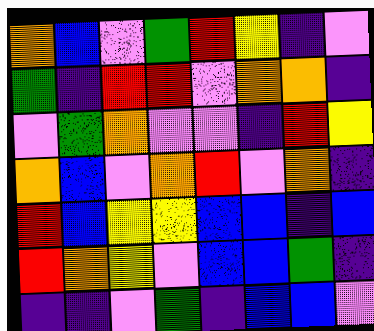[["orange", "blue", "violet", "green", "red", "yellow", "indigo", "violet"], ["green", "indigo", "red", "red", "violet", "orange", "orange", "indigo"], ["violet", "green", "orange", "violet", "violet", "indigo", "red", "yellow"], ["orange", "blue", "violet", "orange", "red", "violet", "orange", "indigo"], ["red", "blue", "yellow", "yellow", "blue", "blue", "indigo", "blue"], ["red", "orange", "yellow", "violet", "blue", "blue", "green", "indigo"], ["indigo", "indigo", "violet", "green", "indigo", "blue", "blue", "violet"]]